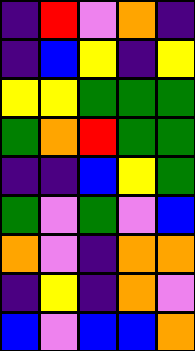[["indigo", "red", "violet", "orange", "indigo"], ["indigo", "blue", "yellow", "indigo", "yellow"], ["yellow", "yellow", "green", "green", "green"], ["green", "orange", "red", "green", "green"], ["indigo", "indigo", "blue", "yellow", "green"], ["green", "violet", "green", "violet", "blue"], ["orange", "violet", "indigo", "orange", "orange"], ["indigo", "yellow", "indigo", "orange", "violet"], ["blue", "violet", "blue", "blue", "orange"]]